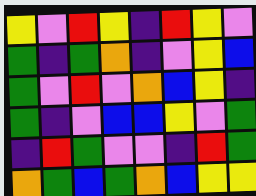[["yellow", "violet", "red", "yellow", "indigo", "red", "yellow", "violet"], ["green", "indigo", "green", "orange", "indigo", "violet", "yellow", "blue"], ["green", "violet", "red", "violet", "orange", "blue", "yellow", "indigo"], ["green", "indigo", "violet", "blue", "blue", "yellow", "violet", "green"], ["indigo", "red", "green", "violet", "violet", "indigo", "red", "green"], ["orange", "green", "blue", "green", "orange", "blue", "yellow", "yellow"]]